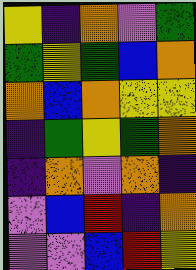[["yellow", "indigo", "orange", "violet", "green"], ["green", "yellow", "green", "blue", "orange"], ["orange", "blue", "orange", "yellow", "yellow"], ["indigo", "green", "yellow", "green", "orange"], ["indigo", "orange", "violet", "orange", "indigo"], ["violet", "blue", "red", "indigo", "orange"], ["violet", "violet", "blue", "red", "yellow"]]